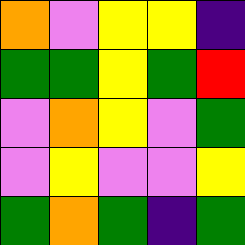[["orange", "violet", "yellow", "yellow", "indigo"], ["green", "green", "yellow", "green", "red"], ["violet", "orange", "yellow", "violet", "green"], ["violet", "yellow", "violet", "violet", "yellow"], ["green", "orange", "green", "indigo", "green"]]